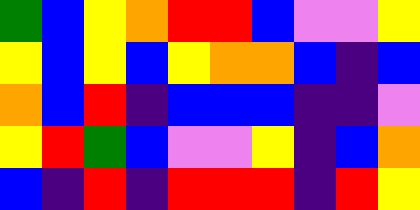[["green", "blue", "yellow", "orange", "red", "red", "blue", "violet", "violet", "yellow"], ["yellow", "blue", "yellow", "blue", "yellow", "orange", "orange", "blue", "indigo", "blue"], ["orange", "blue", "red", "indigo", "blue", "blue", "blue", "indigo", "indigo", "violet"], ["yellow", "red", "green", "blue", "violet", "violet", "yellow", "indigo", "blue", "orange"], ["blue", "indigo", "red", "indigo", "red", "red", "red", "indigo", "red", "yellow"]]